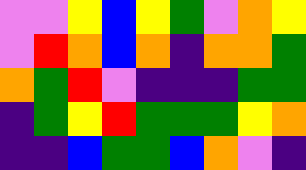[["violet", "violet", "yellow", "blue", "yellow", "green", "violet", "orange", "yellow"], ["violet", "red", "orange", "blue", "orange", "indigo", "orange", "orange", "green"], ["orange", "green", "red", "violet", "indigo", "indigo", "indigo", "green", "green"], ["indigo", "green", "yellow", "red", "green", "green", "green", "yellow", "orange"], ["indigo", "indigo", "blue", "green", "green", "blue", "orange", "violet", "indigo"]]